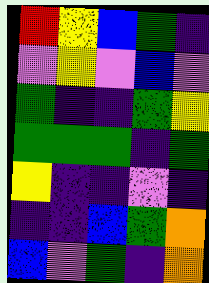[["red", "yellow", "blue", "green", "indigo"], ["violet", "yellow", "violet", "blue", "violet"], ["green", "indigo", "indigo", "green", "yellow"], ["green", "green", "green", "indigo", "green"], ["yellow", "indigo", "indigo", "violet", "indigo"], ["indigo", "indigo", "blue", "green", "orange"], ["blue", "violet", "green", "indigo", "orange"]]